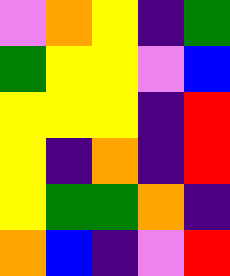[["violet", "orange", "yellow", "indigo", "green"], ["green", "yellow", "yellow", "violet", "blue"], ["yellow", "yellow", "yellow", "indigo", "red"], ["yellow", "indigo", "orange", "indigo", "red"], ["yellow", "green", "green", "orange", "indigo"], ["orange", "blue", "indigo", "violet", "red"]]